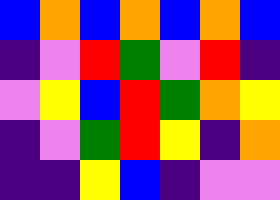[["blue", "orange", "blue", "orange", "blue", "orange", "blue"], ["indigo", "violet", "red", "green", "violet", "red", "indigo"], ["violet", "yellow", "blue", "red", "green", "orange", "yellow"], ["indigo", "violet", "green", "red", "yellow", "indigo", "orange"], ["indigo", "indigo", "yellow", "blue", "indigo", "violet", "violet"]]